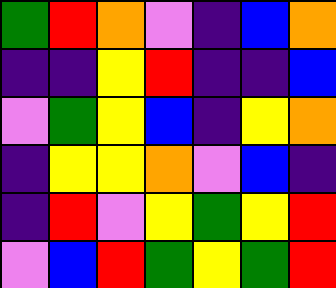[["green", "red", "orange", "violet", "indigo", "blue", "orange"], ["indigo", "indigo", "yellow", "red", "indigo", "indigo", "blue"], ["violet", "green", "yellow", "blue", "indigo", "yellow", "orange"], ["indigo", "yellow", "yellow", "orange", "violet", "blue", "indigo"], ["indigo", "red", "violet", "yellow", "green", "yellow", "red"], ["violet", "blue", "red", "green", "yellow", "green", "red"]]